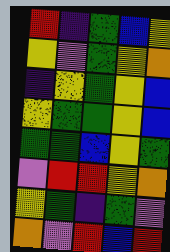[["red", "indigo", "green", "blue", "yellow"], ["yellow", "violet", "green", "yellow", "orange"], ["indigo", "yellow", "green", "yellow", "blue"], ["yellow", "green", "green", "yellow", "blue"], ["green", "green", "blue", "yellow", "green"], ["violet", "red", "red", "yellow", "orange"], ["yellow", "green", "indigo", "green", "violet"], ["orange", "violet", "red", "blue", "red"]]